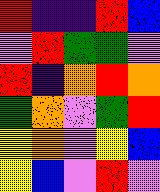[["red", "indigo", "indigo", "red", "blue"], ["violet", "red", "green", "green", "violet"], ["red", "indigo", "orange", "red", "orange"], ["green", "orange", "violet", "green", "red"], ["yellow", "orange", "violet", "yellow", "blue"], ["yellow", "blue", "violet", "red", "violet"]]